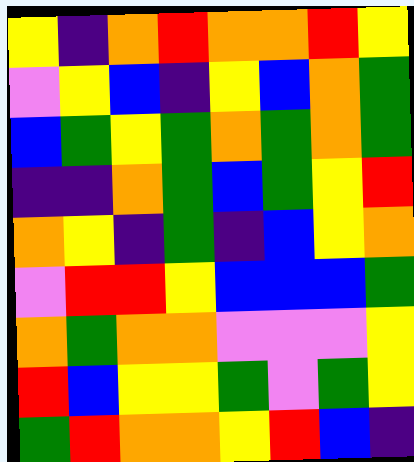[["yellow", "indigo", "orange", "red", "orange", "orange", "red", "yellow"], ["violet", "yellow", "blue", "indigo", "yellow", "blue", "orange", "green"], ["blue", "green", "yellow", "green", "orange", "green", "orange", "green"], ["indigo", "indigo", "orange", "green", "blue", "green", "yellow", "red"], ["orange", "yellow", "indigo", "green", "indigo", "blue", "yellow", "orange"], ["violet", "red", "red", "yellow", "blue", "blue", "blue", "green"], ["orange", "green", "orange", "orange", "violet", "violet", "violet", "yellow"], ["red", "blue", "yellow", "yellow", "green", "violet", "green", "yellow"], ["green", "red", "orange", "orange", "yellow", "red", "blue", "indigo"]]